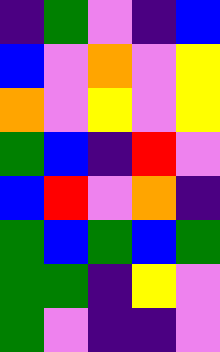[["indigo", "green", "violet", "indigo", "blue"], ["blue", "violet", "orange", "violet", "yellow"], ["orange", "violet", "yellow", "violet", "yellow"], ["green", "blue", "indigo", "red", "violet"], ["blue", "red", "violet", "orange", "indigo"], ["green", "blue", "green", "blue", "green"], ["green", "green", "indigo", "yellow", "violet"], ["green", "violet", "indigo", "indigo", "violet"]]